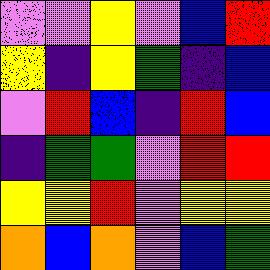[["violet", "violet", "yellow", "violet", "blue", "red"], ["yellow", "indigo", "yellow", "green", "indigo", "blue"], ["violet", "red", "blue", "indigo", "red", "blue"], ["indigo", "green", "green", "violet", "red", "red"], ["yellow", "yellow", "red", "violet", "yellow", "yellow"], ["orange", "blue", "orange", "violet", "blue", "green"]]